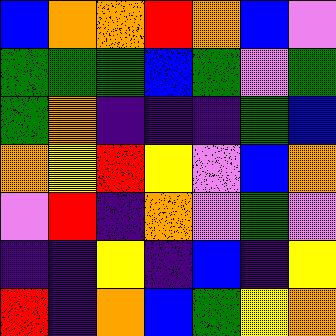[["blue", "orange", "orange", "red", "orange", "blue", "violet"], ["green", "green", "green", "blue", "green", "violet", "green"], ["green", "orange", "indigo", "indigo", "indigo", "green", "blue"], ["orange", "yellow", "red", "yellow", "violet", "blue", "orange"], ["violet", "red", "indigo", "orange", "violet", "green", "violet"], ["indigo", "indigo", "yellow", "indigo", "blue", "indigo", "yellow"], ["red", "indigo", "orange", "blue", "green", "yellow", "orange"]]